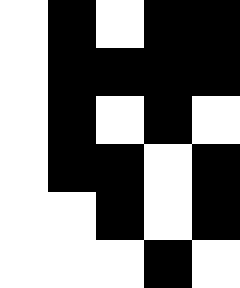[["white", "black", "white", "black", "black"], ["white", "black", "black", "black", "black"], ["white", "black", "white", "black", "white"], ["white", "black", "black", "white", "black"], ["white", "white", "black", "white", "black"], ["white", "white", "white", "black", "white"]]